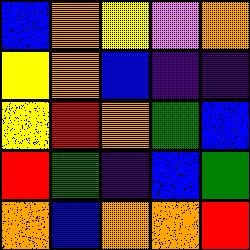[["blue", "orange", "yellow", "violet", "orange"], ["yellow", "orange", "blue", "indigo", "indigo"], ["yellow", "red", "orange", "green", "blue"], ["red", "green", "indigo", "blue", "green"], ["orange", "blue", "orange", "orange", "red"]]